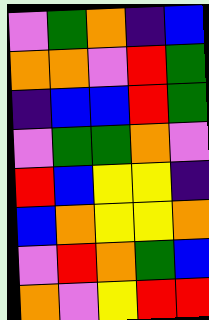[["violet", "green", "orange", "indigo", "blue"], ["orange", "orange", "violet", "red", "green"], ["indigo", "blue", "blue", "red", "green"], ["violet", "green", "green", "orange", "violet"], ["red", "blue", "yellow", "yellow", "indigo"], ["blue", "orange", "yellow", "yellow", "orange"], ["violet", "red", "orange", "green", "blue"], ["orange", "violet", "yellow", "red", "red"]]